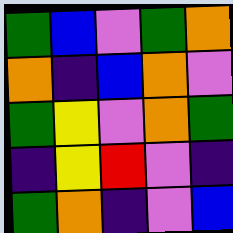[["green", "blue", "violet", "green", "orange"], ["orange", "indigo", "blue", "orange", "violet"], ["green", "yellow", "violet", "orange", "green"], ["indigo", "yellow", "red", "violet", "indigo"], ["green", "orange", "indigo", "violet", "blue"]]